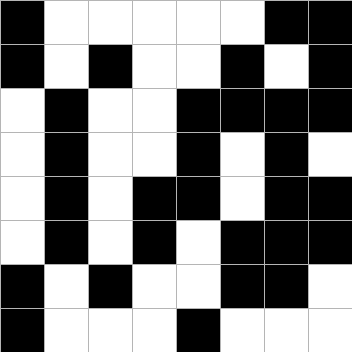[["black", "white", "white", "white", "white", "white", "black", "black"], ["black", "white", "black", "white", "white", "black", "white", "black"], ["white", "black", "white", "white", "black", "black", "black", "black"], ["white", "black", "white", "white", "black", "white", "black", "white"], ["white", "black", "white", "black", "black", "white", "black", "black"], ["white", "black", "white", "black", "white", "black", "black", "black"], ["black", "white", "black", "white", "white", "black", "black", "white"], ["black", "white", "white", "white", "black", "white", "white", "white"]]